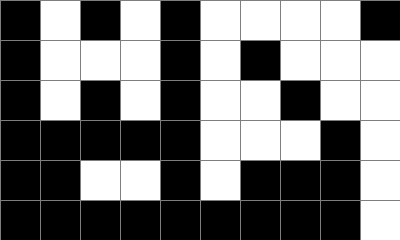[["black", "white", "black", "white", "black", "white", "white", "white", "white", "black"], ["black", "white", "white", "white", "black", "white", "black", "white", "white", "white"], ["black", "white", "black", "white", "black", "white", "white", "black", "white", "white"], ["black", "black", "black", "black", "black", "white", "white", "white", "black", "white"], ["black", "black", "white", "white", "black", "white", "black", "black", "black", "white"], ["black", "black", "black", "black", "black", "black", "black", "black", "black", "white"]]